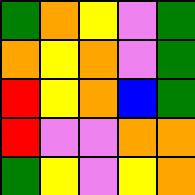[["green", "orange", "yellow", "violet", "green"], ["orange", "yellow", "orange", "violet", "green"], ["red", "yellow", "orange", "blue", "green"], ["red", "violet", "violet", "orange", "orange"], ["green", "yellow", "violet", "yellow", "orange"]]